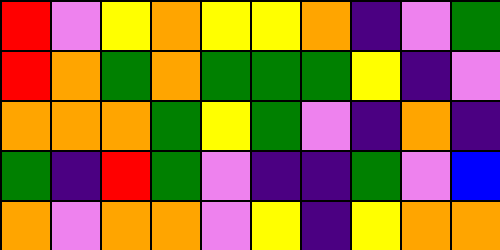[["red", "violet", "yellow", "orange", "yellow", "yellow", "orange", "indigo", "violet", "green"], ["red", "orange", "green", "orange", "green", "green", "green", "yellow", "indigo", "violet"], ["orange", "orange", "orange", "green", "yellow", "green", "violet", "indigo", "orange", "indigo"], ["green", "indigo", "red", "green", "violet", "indigo", "indigo", "green", "violet", "blue"], ["orange", "violet", "orange", "orange", "violet", "yellow", "indigo", "yellow", "orange", "orange"]]